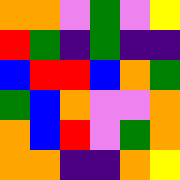[["orange", "orange", "violet", "green", "violet", "yellow"], ["red", "green", "indigo", "green", "indigo", "indigo"], ["blue", "red", "red", "blue", "orange", "green"], ["green", "blue", "orange", "violet", "violet", "orange"], ["orange", "blue", "red", "violet", "green", "orange"], ["orange", "orange", "indigo", "indigo", "orange", "yellow"]]